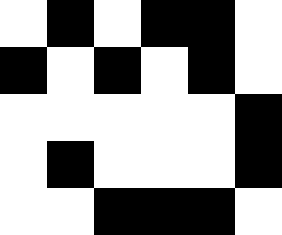[["white", "black", "white", "black", "black", "white"], ["black", "white", "black", "white", "black", "white"], ["white", "white", "white", "white", "white", "black"], ["white", "black", "white", "white", "white", "black"], ["white", "white", "black", "black", "black", "white"]]